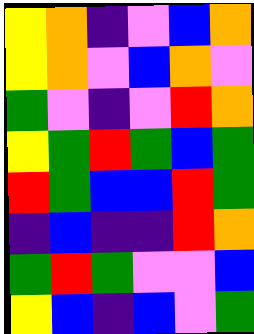[["yellow", "orange", "indigo", "violet", "blue", "orange"], ["yellow", "orange", "violet", "blue", "orange", "violet"], ["green", "violet", "indigo", "violet", "red", "orange"], ["yellow", "green", "red", "green", "blue", "green"], ["red", "green", "blue", "blue", "red", "green"], ["indigo", "blue", "indigo", "indigo", "red", "orange"], ["green", "red", "green", "violet", "violet", "blue"], ["yellow", "blue", "indigo", "blue", "violet", "green"]]